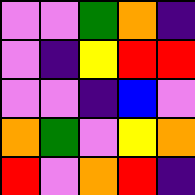[["violet", "violet", "green", "orange", "indigo"], ["violet", "indigo", "yellow", "red", "red"], ["violet", "violet", "indigo", "blue", "violet"], ["orange", "green", "violet", "yellow", "orange"], ["red", "violet", "orange", "red", "indigo"]]